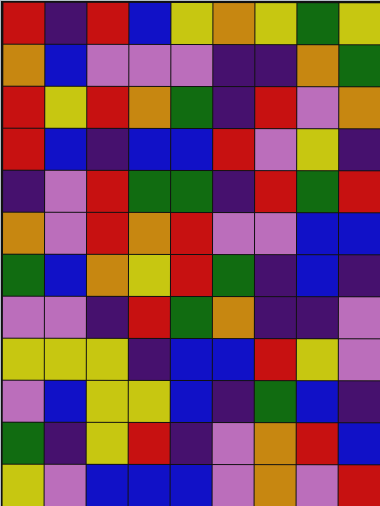[["red", "indigo", "red", "blue", "yellow", "orange", "yellow", "green", "yellow"], ["orange", "blue", "violet", "violet", "violet", "indigo", "indigo", "orange", "green"], ["red", "yellow", "red", "orange", "green", "indigo", "red", "violet", "orange"], ["red", "blue", "indigo", "blue", "blue", "red", "violet", "yellow", "indigo"], ["indigo", "violet", "red", "green", "green", "indigo", "red", "green", "red"], ["orange", "violet", "red", "orange", "red", "violet", "violet", "blue", "blue"], ["green", "blue", "orange", "yellow", "red", "green", "indigo", "blue", "indigo"], ["violet", "violet", "indigo", "red", "green", "orange", "indigo", "indigo", "violet"], ["yellow", "yellow", "yellow", "indigo", "blue", "blue", "red", "yellow", "violet"], ["violet", "blue", "yellow", "yellow", "blue", "indigo", "green", "blue", "indigo"], ["green", "indigo", "yellow", "red", "indigo", "violet", "orange", "red", "blue"], ["yellow", "violet", "blue", "blue", "blue", "violet", "orange", "violet", "red"]]